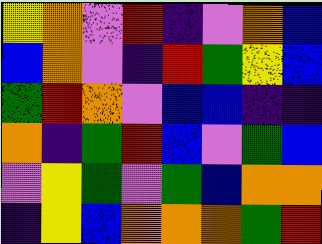[["yellow", "orange", "violet", "red", "indigo", "violet", "orange", "blue"], ["blue", "orange", "violet", "indigo", "red", "green", "yellow", "blue"], ["green", "red", "orange", "violet", "blue", "blue", "indigo", "indigo"], ["orange", "indigo", "green", "red", "blue", "violet", "green", "blue"], ["violet", "yellow", "green", "violet", "green", "blue", "orange", "orange"], ["indigo", "yellow", "blue", "orange", "orange", "orange", "green", "red"]]